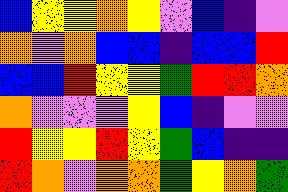[["blue", "yellow", "yellow", "orange", "yellow", "violet", "blue", "indigo", "violet"], ["orange", "violet", "orange", "blue", "blue", "indigo", "blue", "blue", "red"], ["blue", "blue", "red", "yellow", "yellow", "green", "red", "red", "orange"], ["orange", "violet", "violet", "violet", "yellow", "blue", "indigo", "violet", "violet"], ["red", "yellow", "yellow", "red", "yellow", "green", "blue", "indigo", "indigo"], ["red", "orange", "violet", "orange", "orange", "green", "yellow", "orange", "green"]]